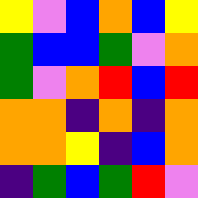[["yellow", "violet", "blue", "orange", "blue", "yellow"], ["green", "blue", "blue", "green", "violet", "orange"], ["green", "violet", "orange", "red", "blue", "red"], ["orange", "orange", "indigo", "orange", "indigo", "orange"], ["orange", "orange", "yellow", "indigo", "blue", "orange"], ["indigo", "green", "blue", "green", "red", "violet"]]